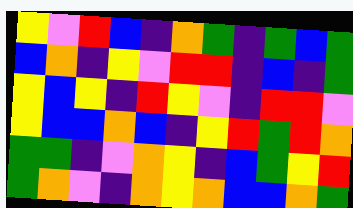[["yellow", "violet", "red", "blue", "indigo", "orange", "green", "indigo", "green", "blue", "green"], ["blue", "orange", "indigo", "yellow", "violet", "red", "red", "indigo", "blue", "indigo", "green"], ["yellow", "blue", "yellow", "indigo", "red", "yellow", "violet", "indigo", "red", "red", "violet"], ["yellow", "blue", "blue", "orange", "blue", "indigo", "yellow", "red", "green", "red", "orange"], ["green", "green", "indigo", "violet", "orange", "yellow", "indigo", "blue", "green", "yellow", "red"], ["green", "orange", "violet", "indigo", "orange", "yellow", "orange", "blue", "blue", "orange", "green"]]